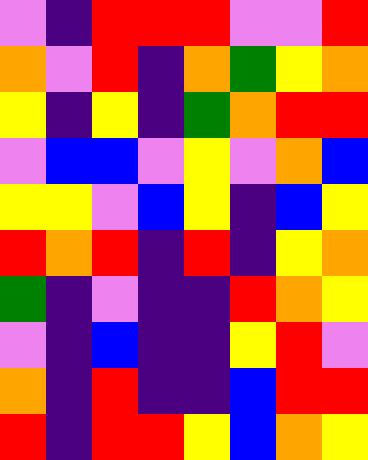[["violet", "indigo", "red", "red", "red", "violet", "violet", "red"], ["orange", "violet", "red", "indigo", "orange", "green", "yellow", "orange"], ["yellow", "indigo", "yellow", "indigo", "green", "orange", "red", "red"], ["violet", "blue", "blue", "violet", "yellow", "violet", "orange", "blue"], ["yellow", "yellow", "violet", "blue", "yellow", "indigo", "blue", "yellow"], ["red", "orange", "red", "indigo", "red", "indigo", "yellow", "orange"], ["green", "indigo", "violet", "indigo", "indigo", "red", "orange", "yellow"], ["violet", "indigo", "blue", "indigo", "indigo", "yellow", "red", "violet"], ["orange", "indigo", "red", "indigo", "indigo", "blue", "red", "red"], ["red", "indigo", "red", "red", "yellow", "blue", "orange", "yellow"]]